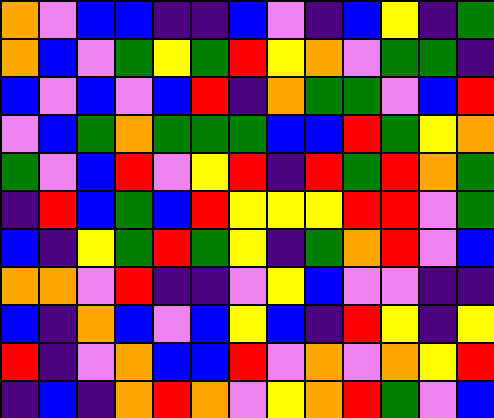[["orange", "violet", "blue", "blue", "indigo", "indigo", "blue", "violet", "indigo", "blue", "yellow", "indigo", "green"], ["orange", "blue", "violet", "green", "yellow", "green", "red", "yellow", "orange", "violet", "green", "green", "indigo"], ["blue", "violet", "blue", "violet", "blue", "red", "indigo", "orange", "green", "green", "violet", "blue", "red"], ["violet", "blue", "green", "orange", "green", "green", "green", "blue", "blue", "red", "green", "yellow", "orange"], ["green", "violet", "blue", "red", "violet", "yellow", "red", "indigo", "red", "green", "red", "orange", "green"], ["indigo", "red", "blue", "green", "blue", "red", "yellow", "yellow", "yellow", "red", "red", "violet", "green"], ["blue", "indigo", "yellow", "green", "red", "green", "yellow", "indigo", "green", "orange", "red", "violet", "blue"], ["orange", "orange", "violet", "red", "indigo", "indigo", "violet", "yellow", "blue", "violet", "violet", "indigo", "indigo"], ["blue", "indigo", "orange", "blue", "violet", "blue", "yellow", "blue", "indigo", "red", "yellow", "indigo", "yellow"], ["red", "indigo", "violet", "orange", "blue", "blue", "red", "violet", "orange", "violet", "orange", "yellow", "red"], ["indigo", "blue", "indigo", "orange", "red", "orange", "violet", "yellow", "orange", "red", "green", "violet", "blue"]]